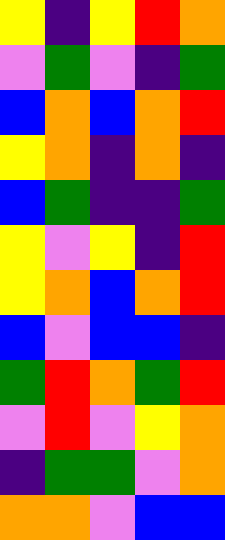[["yellow", "indigo", "yellow", "red", "orange"], ["violet", "green", "violet", "indigo", "green"], ["blue", "orange", "blue", "orange", "red"], ["yellow", "orange", "indigo", "orange", "indigo"], ["blue", "green", "indigo", "indigo", "green"], ["yellow", "violet", "yellow", "indigo", "red"], ["yellow", "orange", "blue", "orange", "red"], ["blue", "violet", "blue", "blue", "indigo"], ["green", "red", "orange", "green", "red"], ["violet", "red", "violet", "yellow", "orange"], ["indigo", "green", "green", "violet", "orange"], ["orange", "orange", "violet", "blue", "blue"]]